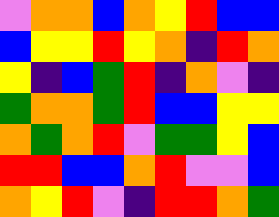[["violet", "orange", "orange", "blue", "orange", "yellow", "red", "blue", "blue"], ["blue", "yellow", "yellow", "red", "yellow", "orange", "indigo", "red", "orange"], ["yellow", "indigo", "blue", "green", "red", "indigo", "orange", "violet", "indigo"], ["green", "orange", "orange", "green", "red", "blue", "blue", "yellow", "yellow"], ["orange", "green", "orange", "red", "violet", "green", "green", "yellow", "blue"], ["red", "red", "blue", "blue", "orange", "red", "violet", "violet", "blue"], ["orange", "yellow", "red", "violet", "indigo", "red", "red", "orange", "green"]]